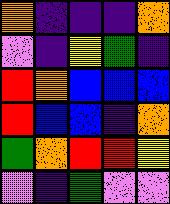[["orange", "indigo", "indigo", "indigo", "orange"], ["violet", "indigo", "yellow", "green", "indigo"], ["red", "orange", "blue", "blue", "blue"], ["red", "blue", "blue", "indigo", "orange"], ["green", "orange", "red", "red", "yellow"], ["violet", "indigo", "green", "violet", "violet"]]